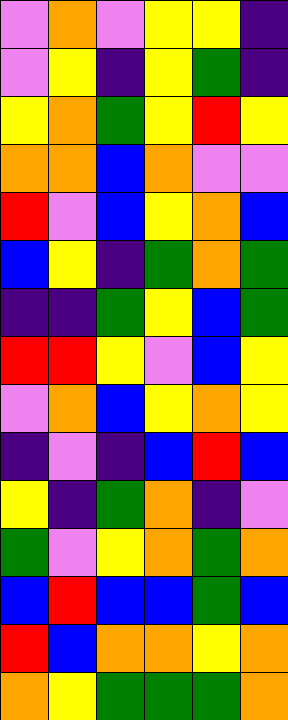[["violet", "orange", "violet", "yellow", "yellow", "indigo"], ["violet", "yellow", "indigo", "yellow", "green", "indigo"], ["yellow", "orange", "green", "yellow", "red", "yellow"], ["orange", "orange", "blue", "orange", "violet", "violet"], ["red", "violet", "blue", "yellow", "orange", "blue"], ["blue", "yellow", "indigo", "green", "orange", "green"], ["indigo", "indigo", "green", "yellow", "blue", "green"], ["red", "red", "yellow", "violet", "blue", "yellow"], ["violet", "orange", "blue", "yellow", "orange", "yellow"], ["indigo", "violet", "indigo", "blue", "red", "blue"], ["yellow", "indigo", "green", "orange", "indigo", "violet"], ["green", "violet", "yellow", "orange", "green", "orange"], ["blue", "red", "blue", "blue", "green", "blue"], ["red", "blue", "orange", "orange", "yellow", "orange"], ["orange", "yellow", "green", "green", "green", "orange"]]